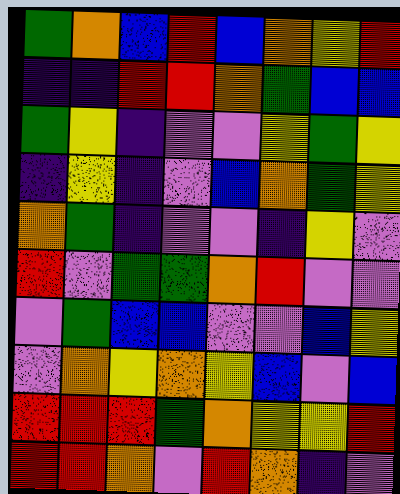[["green", "orange", "blue", "red", "blue", "orange", "yellow", "red"], ["indigo", "indigo", "red", "red", "orange", "green", "blue", "blue"], ["green", "yellow", "indigo", "violet", "violet", "yellow", "green", "yellow"], ["indigo", "yellow", "indigo", "violet", "blue", "orange", "green", "yellow"], ["orange", "green", "indigo", "violet", "violet", "indigo", "yellow", "violet"], ["red", "violet", "green", "green", "orange", "red", "violet", "violet"], ["violet", "green", "blue", "blue", "violet", "violet", "blue", "yellow"], ["violet", "orange", "yellow", "orange", "yellow", "blue", "violet", "blue"], ["red", "red", "red", "green", "orange", "yellow", "yellow", "red"], ["red", "red", "orange", "violet", "red", "orange", "indigo", "violet"]]